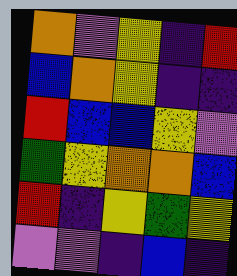[["orange", "violet", "yellow", "indigo", "red"], ["blue", "orange", "yellow", "indigo", "indigo"], ["red", "blue", "blue", "yellow", "violet"], ["green", "yellow", "orange", "orange", "blue"], ["red", "indigo", "yellow", "green", "yellow"], ["violet", "violet", "indigo", "blue", "indigo"]]